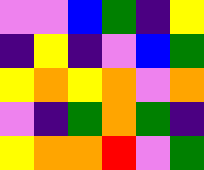[["violet", "violet", "blue", "green", "indigo", "yellow"], ["indigo", "yellow", "indigo", "violet", "blue", "green"], ["yellow", "orange", "yellow", "orange", "violet", "orange"], ["violet", "indigo", "green", "orange", "green", "indigo"], ["yellow", "orange", "orange", "red", "violet", "green"]]